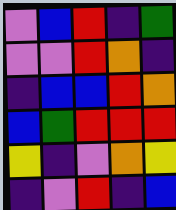[["violet", "blue", "red", "indigo", "green"], ["violet", "violet", "red", "orange", "indigo"], ["indigo", "blue", "blue", "red", "orange"], ["blue", "green", "red", "red", "red"], ["yellow", "indigo", "violet", "orange", "yellow"], ["indigo", "violet", "red", "indigo", "blue"]]